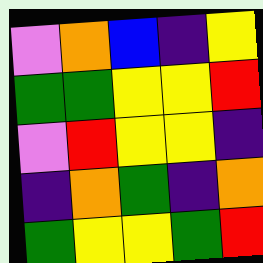[["violet", "orange", "blue", "indigo", "yellow"], ["green", "green", "yellow", "yellow", "red"], ["violet", "red", "yellow", "yellow", "indigo"], ["indigo", "orange", "green", "indigo", "orange"], ["green", "yellow", "yellow", "green", "red"]]